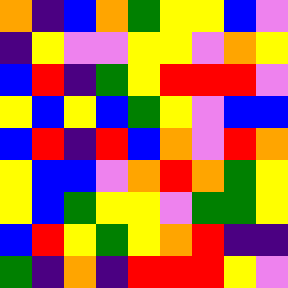[["orange", "indigo", "blue", "orange", "green", "yellow", "yellow", "blue", "violet"], ["indigo", "yellow", "violet", "violet", "yellow", "yellow", "violet", "orange", "yellow"], ["blue", "red", "indigo", "green", "yellow", "red", "red", "red", "violet"], ["yellow", "blue", "yellow", "blue", "green", "yellow", "violet", "blue", "blue"], ["blue", "red", "indigo", "red", "blue", "orange", "violet", "red", "orange"], ["yellow", "blue", "blue", "violet", "orange", "red", "orange", "green", "yellow"], ["yellow", "blue", "green", "yellow", "yellow", "violet", "green", "green", "yellow"], ["blue", "red", "yellow", "green", "yellow", "orange", "red", "indigo", "indigo"], ["green", "indigo", "orange", "indigo", "red", "red", "red", "yellow", "violet"]]